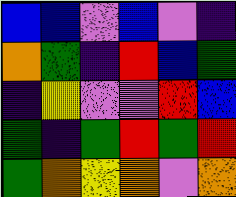[["blue", "blue", "violet", "blue", "violet", "indigo"], ["orange", "green", "indigo", "red", "blue", "green"], ["indigo", "yellow", "violet", "violet", "red", "blue"], ["green", "indigo", "green", "red", "green", "red"], ["green", "orange", "yellow", "orange", "violet", "orange"]]